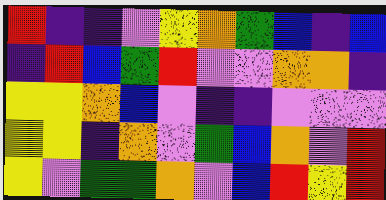[["red", "indigo", "indigo", "violet", "yellow", "orange", "green", "blue", "indigo", "blue"], ["indigo", "red", "blue", "green", "red", "violet", "violet", "orange", "orange", "indigo"], ["yellow", "yellow", "orange", "blue", "violet", "indigo", "indigo", "violet", "violet", "violet"], ["yellow", "yellow", "indigo", "orange", "violet", "green", "blue", "orange", "violet", "red"], ["yellow", "violet", "green", "green", "orange", "violet", "blue", "red", "yellow", "red"]]